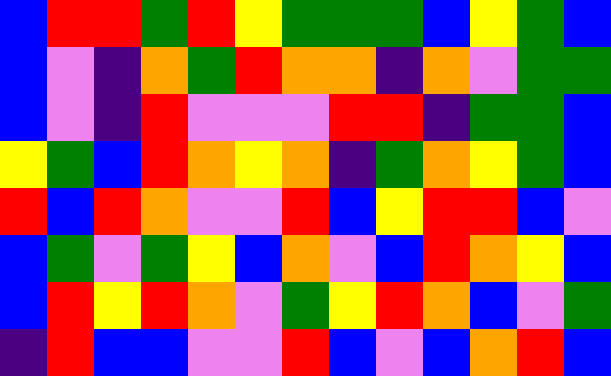[["blue", "red", "red", "green", "red", "yellow", "green", "green", "green", "blue", "yellow", "green", "blue"], ["blue", "violet", "indigo", "orange", "green", "red", "orange", "orange", "indigo", "orange", "violet", "green", "green"], ["blue", "violet", "indigo", "red", "violet", "violet", "violet", "red", "red", "indigo", "green", "green", "blue"], ["yellow", "green", "blue", "red", "orange", "yellow", "orange", "indigo", "green", "orange", "yellow", "green", "blue"], ["red", "blue", "red", "orange", "violet", "violet", "red", "blue", "yellow", "red", "red", "blue", "violet"], ["blue", "green", "violet", "green", "yellow", "blue", "orange", "violet", "blue", "red", "orange", "yellow", "blue"], ["blue", "red", "yellow", "red", "orange", "violet", "green", "yellow", "red", "orange", "blue", "violet", "green"], ["indigo", "red", "blue", "blue", "violet", "violet", "red", "blue", "violet", "blue", "orange", "red", "blue"]]